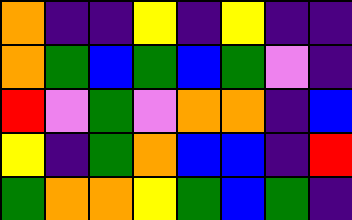[["orange", "indigo", "indigo", "yellow", "indigo", "yellow", "indigo", "indigo"], ["orange", "green", "blue", "green", "blue", "green", "violet", "indigo"], ["red", "violet", "green", "violet", "orange", "orange", "indigo", "blue"], ["yellow", "indigo", "green", "orange", "blue", "blue", "indigo", "red"], ["green", "orange", "orange", "yellow", "green", "blue", "green", "indigo"]]